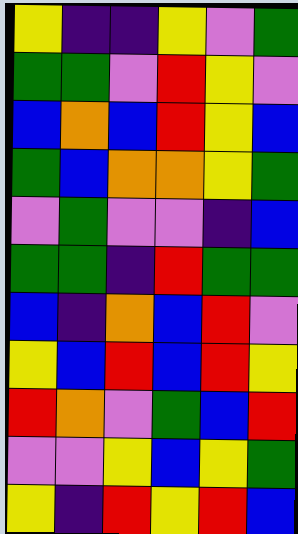[["yellow", "indigo", "indigo", "yellow", "violet", "green"], ["green", "green", "violet", "red", "yellow", "violet"], ["blue", "orange", "blue", "red", "yellow", "blue"], ["green", "blue", "orange", "orange", "yellow", "green"], ["violet", "green", "violet", "violet", "indigo", "blue"], ["green", "green", "indigo", "red", "green", "green"], ["blue", "indigo", "orange", "blue", "red", "violet"], ["yellow", "blue", "red", "blue", "red", "yellow"], ["red", "orange", "violet", "green", "blue", "red"], ["violet", "violet", "yellow", "blue", "yellow", "green"], ["yellow", "indigo", "red", "yellow", "red", "blue"]]